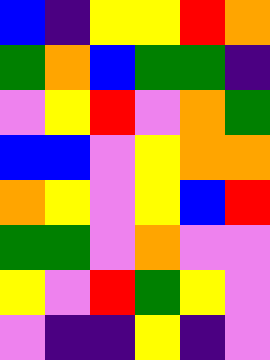[["blue", "indigo", "yellow", "yellow", "red", "orange"], ["green", "orange", "blue", "green", "green", "indigo"], ["violet", "yellow", "red", "violet", "orange", "green"], ["blue", "blue", "violet", "yellow", "orange", "orange"], ["orange", "yellow", "violet", "yellow", "blue", "red"], ["green", "green", "violet", "orange", "violet", "violet"], ["yellow", "violet", "red", "green", "yellow", "violet"], ["violet", "indigo", "indigo", "yellow", "indigo", "violet"]]